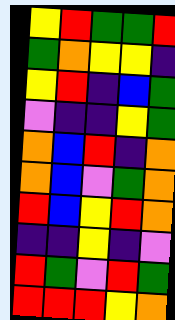[["yellow", "red", "green", "green", "red"], ["green", "orange", "yellow", "yellow", "indigo"], ["yellow", "red", "indigo", "blue", "green"], ["violet", "indigo", "indigo", "yellow", "green"], ["orange", "blue", "red", "indigo", "orange"], ["orange", "blue", "violet", "green", "orange"], ["red", "blue", "yellow", "red", "orange"], ["indigo", "indigo", "yellow", "indigo", "violet"], ["red", "green", "violet", "red", "green"], ["red", "red", "red", "yellow", "orange"]]